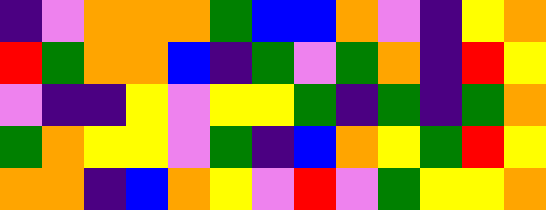[["indigo", "violet", "orange", "orange", "orange", "green", "blue", "blue", "orange", "violet", "indigo", "yellow", "orange"], ["red", "green", "orange", "orange", "blue", "indigo", "green", "violet", "green", "orange", "indigo", "red", "yellow"], ["violet", "indigo", "indigo", "yellow", "violet", "yellow", "yellow", "green", "indigo", "green", "indigo", "green", "orange"], ["green", "orange", "yellow", "yellow", "violet", "green", "indigo", "blue", "orange", "yellow", "green", "red", "yellow"], ["orange", "orange", "indigo", "blue", "orange", "yellow", "violet", "red", "violet", "green", "yellow", "yellow", "orange"]]